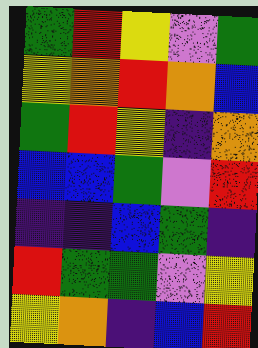[["green", "red", "yellow", "violet", "green"], ["yellow", "orange", "red", "orange", "blue"], ["green", "red", "yellow", "indigo", "orange"], ["blue", "blue", "green", "violet", "red"], ["indigo", "indigo", "blue", "green", "indigo"], ["red", "green", "green", "violet", "yellow"], ["yellow", "orange", "indigo", "blue", "red"]]